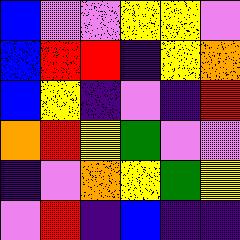[["blue", "violet", "violet", "yellow", "yellow", "violet"], ["blue", "red", "red", "indigo", "yellow", "orange"], ["blue", "yellow", "indigo", "violet", "indigo", "red"], ["orange", "red", "yellow", "green", "violet", "violet"], ["indigo", "violet", "orange", "yellow", "green", "yellow"], ["violet", "red", "indigo", "blue", "indigo", "indigo"]]